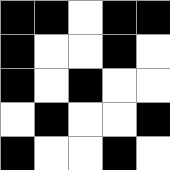[["black", "black", "white", "black", "black"], ["black", "white", "white", "black", "white"], ["black", "white", "black", "white", "white"], ["white", "black", "white", "white", "black"], ["black", "white", "white", "black", "white"]]